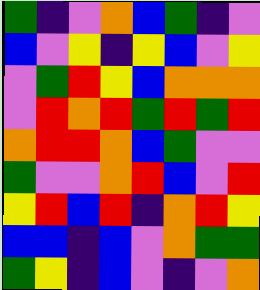[["green", "indigo", "violet", "orange", "blue", "green", "indigo", "violet"], ["blue", "violet", "yellow", "indigo", "yellow", "blue", "violet", "yellow"], ["violet", "green", "red", "yellow", "blue", "orange", "orange", "orange"], ["violet", "red", "orange", "red", "green", "red", "green", "red"], ["orange", "red", "red", "orange", "blue", "green", "violet", "violet"], ["green", "violet", "violet", "orange", "red", "blue", "violet", "red"], ["yellow", "red", "blue", "red", "indigo", "orange", "red", "yellow"], ["blue", "blue", "indigo", "blue", "violet", "orange", "green", "green"], ["green", "yellow", "indigo", "blue", "violet", "indigo", "violet", "orange"]]